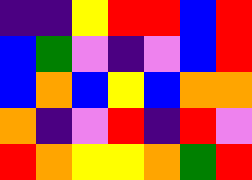[["indigo", "indigo", "yellow", "red", "red", "blue", "red"], ["blue", "green", "violet", "indigo", "violet", "blue", "red"], ["blue", "orange", "blue", "yellow", "blue", "orange", "orange"], ["orange", "indigo", "violet", "red", "indigo", "red", "violet"], ["red", "orange", "yellow", "yellow", "orange", "green", "red"]]